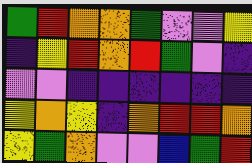[["green", "red", "orange", "orange", "green", "violet", "violet", "yellow"], ["indigo", "yellow", "red", "orange", "red", "green", "violet", "indigo"], ["violet", "violet", "indigo", "indigo", "indigo", "indigo", "indigo", "indigo"], ["yellow", "orange", "yellow", "indigo", "orange", "red", "red", "orange"], ["yellow", "green", "orange", "violet", "violet", "blue", "green", "red"]]